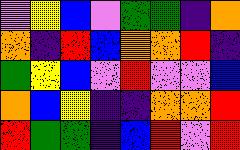[["violet", "yellow", "blue", "violet", "green", "green", "indigo", "orange"], ["orange", "indigo", "red", "blue", "orange", "orange", "red", "indigo"], ["green", "yellow", "blue", "violet", "red", "violet", "violet", "blue"], ["orange", "blue", "yellow", "indigo", "indigo", "orange", "orange", "red"], ["red", "green", "green", "indigo", "blue", "red", "violet", "red"]]